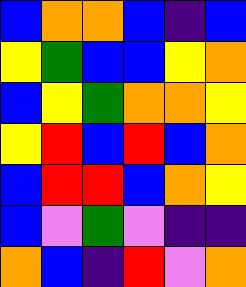[["blue", "orange", "orange", "blue", "indigo", "blue"], ["yellow", "green", "blue", "blue", "yellow", "orange"], ["blue", "yellow", "green", "orange", "orange", "yellow"], ["yellow", "red", "blue", "red", "blue", "orange"], ["blue", "red", "red", "blue", "orange", "yellow"], ["blue", "violet", "green", "violet", "indigo", "indigo"], ["orange", "blue", "indigo", "red", "violet", "orange"]]